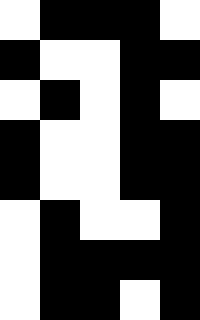[["white", "black", "black", "black", "white"], ["black", "white", "white", "black", "black"], ["white", "black", "white", "black", "white"], ["black", "white", "white", "black", "black"], ["black", "white", "white", "black", "black"], ["white", "black", "white", "white", "black"], ["white", "black", "black", "black", "black"], ["white", "black", "black", "white", "black"]]